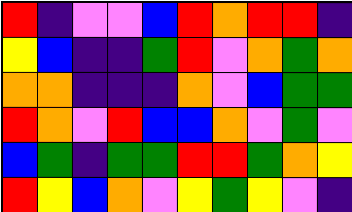[["red", "indigo", "violet", "violet", "blue", "red", "orange", "red", "red", "indigo"], ["yellow", "blue", "indigo", "indigo", "green", "red", "violet", "orange", "green", "orange"], ["orange", "orange", "indigo", "indigo", "indigo", "orange", "violet", "blue", "green", "green"], ["red", "orange", "violet", "red", "blue", "blue", "orange", "violet", "green", "violet"], ["blue", "green", "indigo", "green", "green", "red", "red", "green", "orange", "yellow"], ["red", "yellow", "blue", "orange", "violet", "yellow", "green", "yellow", "violet", "indigo"]]